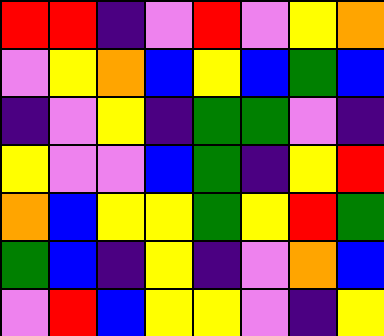[["red", "red", "indigo", "violet", "red", "violet", "yellow", "orange"], ["violet", "yellow", "orange", "blue", "yellow", "blue", "green", "blue"], ["indigo", "violet", "yellow", "indigo", "green", "green", "violet", "indigo"], ["yellow", "violet", "violet", "blue", "green", "indigo", "yellow", "red"], ["orange", "blue", "yellow", "yellow", "green", "yellow", "red", "green"], ["green", "blue", "indigo", "yellow", "indigo", "violet", "orange", "blue"], ["violet", "red", "blue", "yellow", "yellow", "violet", "indigo", "yellow"]]